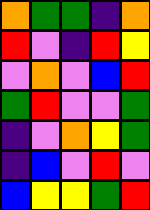[["orange", "green", "green", "indigo", "orange"], ["red", "violet", "indigo", "red", "yellow"], ["violet", "orange", "violet", "blue", "red"], ["green", "red", "violet", "violet", "green"], ["indigo", "violet", "orange", "yellow", "green"], ["indigo", "blue", "violet", "red", "violet"], ["blue", "yellow", "yellow", "green", "red"]]